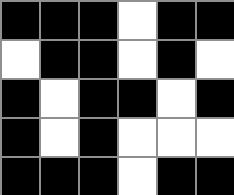[["black", "black", "black", "white", "black", "black"], ["white", "black", "black", "white", "black", "white"], ["black", "white", "black", "black", "white", "black"], ["black", "white", "black", "white", "white", "white"], ["black", "black", "black", "white", "black", "black"]]